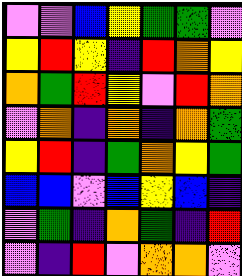[["violet", "violet", "blue", "yellow", "green", "green", "violet"], ["yellow", "red", "yellow", "indigo", "red", "orange", "yellow"], ["orange", "green", "red", "yellow", "violet", "red", "orange"], ["violet", "orange", "indigo", "orange", "indigo", "orange", "green"], ["yellow", "red", "indigo", "green", "orange", "yellow", "green"], ["blue", "blue", "violet", "blue", "yellow", "blue", "indigo"], ["violet", "green", "indigo", "orange", "green", "indigo", "red"], ["violet", "indigo", "red", "violet", "orange", "orange", "violet"]]